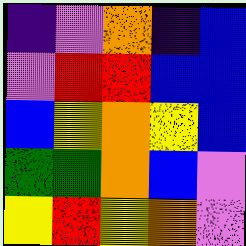[["indigo", "violet", "orange", "indigo", "blue"], ["violet", "red", "red", "blue", "blue"], ["blue", "yellow", "orange", "yellow", "blue"], ["green", "green", "orange", "blue", "violet"], ["yellow", "red", "yellow", "orange", "violet"]]